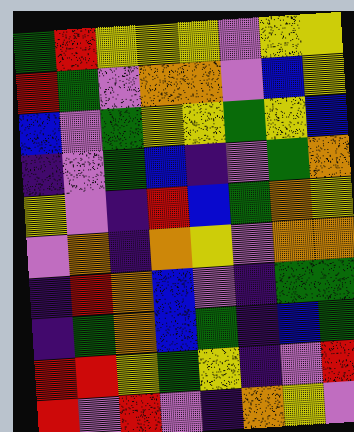[["green", "red", "yellow", "yellow", "yellow", "violet", "yellow", "yellow"], ["red", "green", "violet", "orange", "orange", "violet", "blue", "yellow"], ["blue", "violet", "green", "yellow", "yellow", "green", "yellow", "blue"], ["indigo", "violet", "green", "blue", "indigo", "violet", "green", "orange"], ["yellow", "violet", "indigo", "red", "blue", "green", "orange", "yellow"], ["violet", "orange", "indigo", "orange", "yellow", "violet", "orange", "orange"], ["indigo", "red", "orange", "blue", "violet", "indigo", "green", "green"], ["indigo", "green", "orange", "blue", "green", "indigo", "blue", "green"], ["red", "red", "yellow", "green", "yellow", "indigo", "violet", "red"], ["red", "violet", "red", "violet", "indigo", "orange", "yellow", "violet"]]